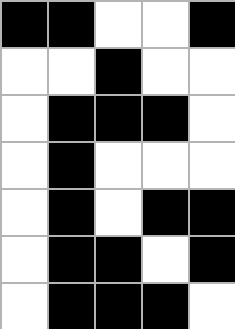[["black", "black", "white", "white", "black"], ["white", "white", "black", "white", "white"], ["white", "black", "black", "black", "white"], ["white", "black", "white", "white", "white"], ["white", "black", "white", "black", "black"], ["white", "black", "black", "white", "black"], ["white", "black", "black", "black", "white"]]